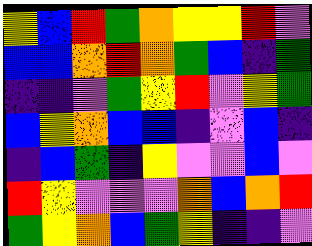[["yellow", "blue", "red", "green", "orange", "yellow", "yellow", "red", "violet"], ["blue", "blue", "orange", "red", "orange", "green", "blue", "indigo", "green"], ["indigo", "indigo", "violet", "green", "yellow", "red", "violet", "yellow", "green"], ["blue", "yellow", "orange", "blue", "blue", "indigo", "violet", "blue", "indigo"], ["indigo", "blue", "green", "indigo", "yellow", "violet", "violet", "blue", "violet"], ["red", "yellow", "violet", "violet", "violet", "orange", "blue", "orange", "red"], ["green", "yellow", "orange", "blue", "green", "yellow", "indigo", "indigo", "violet"]]